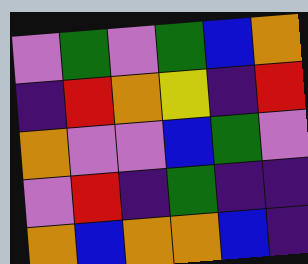[["violet", "green", "violet", "green", "blue", "orange"], ["indigo", "red", "orange", "yellow", "indigo", "red"], ["orange", "violet", "violet", "blue", "green", "violet"], ["violet", "red", "indigo", "green", "indigo", "indigo"], ["orange", "blue", "orange", "orange", "blue", "indigo"]]